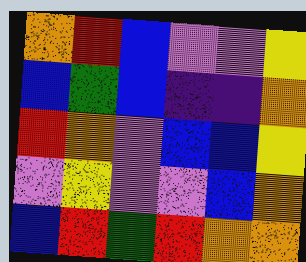[["orange", "red", "blue", "violet", "violet", "yellow"], ["blue", "green", "blue", "indigo", "indigo", "orange"], ["red", "orange", "violet", "blue", "blue", "yellow"], ["violet", "yellow", "violet", "violet", "blue", "orange"], ["blue", "red", "green", "red", "orange", "orange"]]